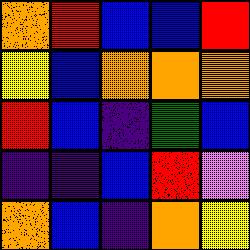[["orange", "red", "blue", "blue", "red"], ["yellow", "blue", "orange", "orange", "orange"], ["red", "blue", "indigo", "green", "blue"], ["indigo", "indigo", "blue", "red", "violet"], ["orange", "blue", "indigo", "orange", "yellow"]]